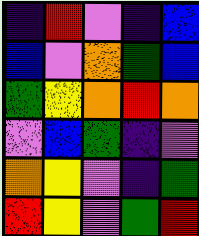[["indigo", "red", "violet", "indigo", "blue"], ["blue", "violet", "orange", "green", "blue"], ["green", "yellow", "orange", "red", "orange"], ["violet", "blue", "green", "indigo", "violet"], ["orange", "yellow", "violet", "indigo", "green"], ["red", "yellow", "violet", "green", "red"]]